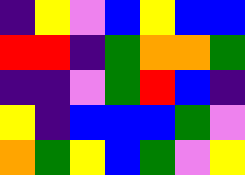[["indigo", "yellow", "violet", "blue", "yellow", "blue", "blue"], ["red", "red", "indigo", "green", "orange", "orange", "green"], ["indigo", "indigo", "violet", "green", "red", "blue", "indigo"], ["yellow", "indigo", "blue", "blue", "blue", "green", "violet"], ["orange", "green", "yellow", "blue", "green", "violet", "yellow"]]